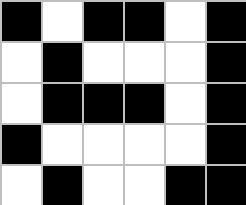[["black", "white", "black", "black", "white", "black"], ["white", "black", "white", "white", "white", "black"], ["white", "black", "black", "black", "white", "black"], ["black", "white", "white", "white", "white", "black"], ["white", "black", "white", "white", "black", "black"]]